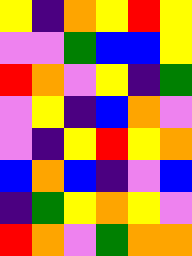[["yellow", "indigo", "orange", "yellow", "red", "yellow"], ["violet", "violet", "green", "blue", "blue", "yellow"], ["red", "orange", "violet", "yellow", "indigo", "green"], ["violet", "yellow", "indigo", "blue", "orange", "violet"], ["violet", "indigo", "yellow", "red", "yellow", "orange"], ["blue", "orange", "blue", "indigo", "violet", "blue"], ["indigo", "green", "yellow", "orange", "yellow", "violet"], ["red", "orange", "violet", "green", "orange", "orange"]]